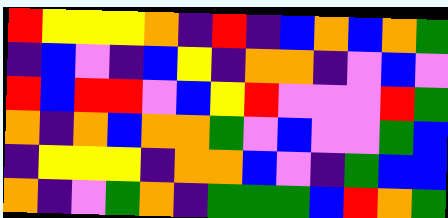[["red", "yellow", "yellow", "yellow", "orange", "indigo", "red", "indigo", "blue", "orange", "blue", "orange", "green"], ["indigo", "blue", "violet", "indigo", "blue", "yellow", "indigo", "orange", "orange", "indigo", "violet", "blue", "violet"], ["red", "blue", "red", "red", "violet", "blue", "yellow", "red", "violet", "violet", "violet", "red", "green"], ["orange", "indigo", "orange", "blue", "orange", "orange", "green", "violet", "blue", "violet", "violet", "green", "blue"], ["indigo", "yellow", "yellow", "yellow", "indigo", "orange", "orange", "blue", "violet", "indigo", "green", "blue", "blue"], ["orange", "indigo", "violet", "green", "orange", "indigo", "green", "green", "green", "blue", "red", "orange", "green"]]